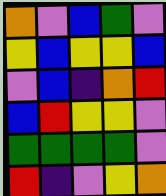[["orange", "violet", "blue", "green", "violet"], ["yellow", "blue", "yellow", "yellow", "blue"], ["violet", "blue", "indigo", "orange", "red"], ["blue", "red", "yellow", "yellow", "violet"], ["green", "green", "green", "green", "violet"], ["red", "indigo", "violet", "yellow", "orange"]]